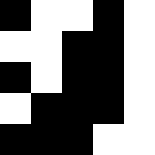[["black", "white", "white", "black", "white"], ["white", "white", "black", "black", "white"], ["black", "white", "black", "black", "white"], ["white", "black", "black", "black", "white"], ["black", "black", "black", "white", "white"]]